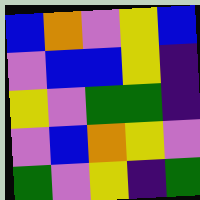[["blue", "orange", "violet", "yellow", "blue"], ["violet", "blue", "blue", "yellow", "indigo"], ["yellow", "violet", "green", "green", "indigo"], ["violet", "blue", "orange", "yellow", "violet"], ["green", "violet", "yellow", "indigo", "green"]]